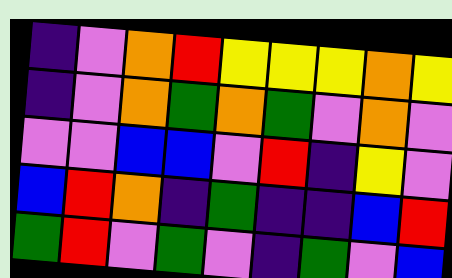[["indigo", "violet", "orange", "red", "yellow", "yellow", "yellow", "orange", "yellow"], ["indigo", "violet", "orange", "green", "orange", "green", "violet", "orange", "violet"], ["violet", "violet", "blue", "blue", "violet", "red", "indigo", "yellow", "violet"], ["blue", "red", "orange", "indigo", "green", "indigo", "indigo", "blue", "red"], ["green", "red", "violet", "green", "violet", "indigo", "green", "violet", "blue"]]